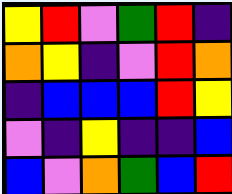[["yellow", "red", "violet", "green", "red", "indigo"], ["orange", "yellow", "indigo", "violet", "red", "orange"], ["indigo", "blue", "blue", "blue", "red", "yellow"], ["violet", "indigo", "yellow", "indigo", "indigo", "blue"], ["blue", "violet", "orange", "green", "blue", "red"]]